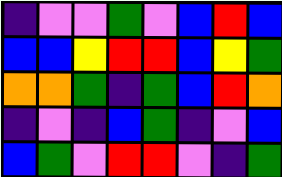[["indigo", "violet", "violet", "green", "violet", "blue", "red", "blue"], ["blue", "blue", "yellow", "red", "red", "blue", "yellow", "green"], ["orange", "orange", "green", "indigo", "green", "blue", "red", "orange"], ["indigo", "violet", "indigo", "blue", "green", "indigo", "violet", "blue"], ["blue", "green", "violet", "red", "red", "violet", "indigo", "green"]]